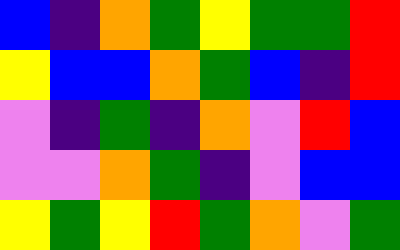[["blue", "indigo", "orange", "green", "yellow", "green", "green", "red"], ["yellow", "blue", "blue", "orange", "green", "blue", "indigo", "red"], ["violet", "indigo", "green", "indigo", "orange", "violet", "red", "blue"], ["violet", "violet", "orange", "green", "indigo", "violet", "blue", "blue"], ["yellow", "green", "yellow", "red", "green", "orange", "violet", "green"]]